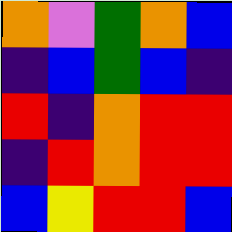[["orange", "violet", "green", "orange", "blue"], ["indigo", "blue", "green", "blue", "indigo"], ["red", "indigo", "orange", "red", "red"], ["indigo", "red", "orange", "red", "red"], ["blue", "yellow", "red", "red", "blue"]]